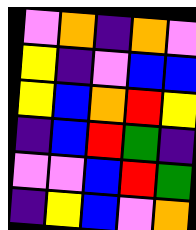[["violet", "orange", "indigo", "orange", "violet"], ["yellow", "indigo", "violet", "blue", "blue"], ["yellow", "blue", "orange", "red", "yellow"], ["indigo", "blue", "red", "green", "indigo"], ["violet", "violet", "blue", "red", "green"], ["indigo", "yellow", "blue", "violet", "orange"]]